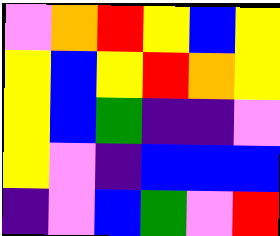[["violet", "orange", "red", "yellow", "blue", "yellow"], ["yellow", "blue", "yellow", "red", "orange", "yellow"], ["yellow", "blue", "green", "indigo", "indigo", "violet"], ["yellow", "violet", "indigo", "blue", "blue", "blue"], ["indigo", "violet", "blue", "green", "violet", "red"]]